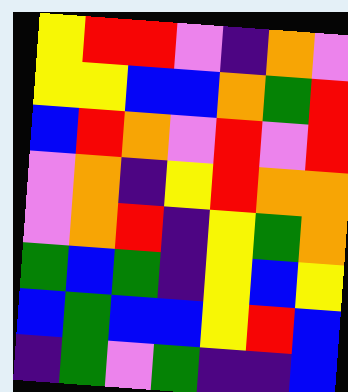[["yellow", "red", "red", "violet", "indigo", "orange", "violet"], ["yellow", "yellow", "blue", "blue", "orange", "green", "red"], ["blue", "red", "orange", "violet", "red", "violet", "red"], ["violet", "orange", "indigo", "yellow", "red", "orange", "orange"], ["violet", "orange", "red", "indigo", "yellow", "green", "orange"], ["green", "blue", "green", "indigo", "yellow", "blue", "yellow"], ["blue", "green", "blue", "blue", "yellow", "red", "blue"], ["indigo", "green", "violet", "green", "indigo", "indigo", "blue"]]